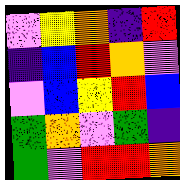[["violet", "yellow", "orange", "indigo", "red"], ["indigo", "blue", "red", "orange", "violet"], ["violet", "blue", "yellow", "red", "blue"], ["green", "orange", "violet", "green", "indigo"], ["green", "violet", "red", "red", "orange"]]